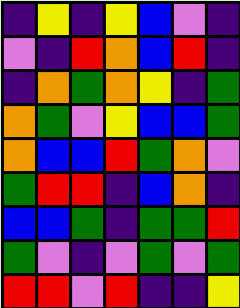[["indigo", "yellow", "indigo", "yellow", "blue", "violet", "indigo"], ["violet", "indigo", "red", "orange", "blue", "red", "indigo"], ["indigo", "orange", "green", "orange", "yellow", "indigo", "green"], ["orange", "green", "violet", "yellow", "blue", "blue", "green"], ["orange", "blue", "blue", "red", "green", "orange", "violet"], ["green", "red", "red", "indigo", "blue", "orange", "indigo"], ["blue", "blue", "green", "indigo", "green", "green", "red"], ["green", "violet", "indigo", "violet", "green", "violet", "green"], ["red", "red", "violet", "red", "indigo", "indigo", "yellow"]]